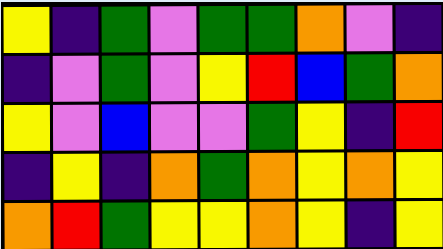[["yellow", "indigo", "green", "violet", "green", "green", "orange", "violet", "indigo"], ["indigo", "violet", "green", "violet", "yellow", "red", "blue", "green", "orange"], ["yellow", "violet", "blue", "violet", "violet", "green", "yellow", "indigo", "red"], ["indigo", "yellow", "indigo", "orange", "green", "orange", "yellow", "orange", "yellow"], ["orange", "red", "green", "yellow", "yellow", "orange", "yellow", "indigo", "yellow"]]